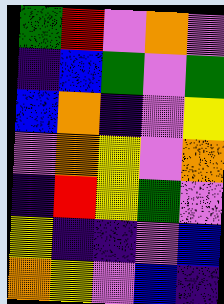[["green", "red", "violet", "orange", "violet"], ["indigo", "blue", "green", "violet", "green"], ["blue", "orange", "indigo", "violet", "yellow"], ["violet", "orange", "yellow", "violet", "orange"], ["indigo", "red", "yellow", "green", "violet"], ["yellow", "indigo", "indigo", "violet", "blue"], ["orange", "yellow", "violet", "blue", "indigo"]]